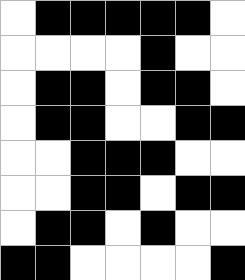[["white", "black", "black", "black", "black", "black", "white"], ["white", "white", "white", "white", "black", "white", "white"], ["white", "black", "black", "white", "black", "black", "white"], ["white", "black", "black", "white", "white", "black", "black"], ["white", "white", "black", "black", "black", "white", "white"], ["white", "white", "black", "black", "white", "black", "black"], ["white", "black", "black", "white", "black", "white", "white"], ["black", "black", "white", "white", "white", "white", "black"]]